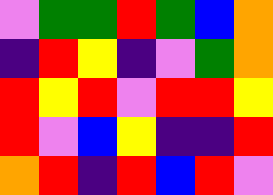[["violet", "green", "green", "red", "green", "blue", "orange"], ["indigo", "red", "yellow", "indigo", "violet", "green", "orange"], ["red", "yellow", "red", "violet", "red", "red", "yellow"], ["red", "violet", "blue", "yellow", "indigo", "indigo", "red"], ["orange", "red", "indigo", "red", "blue", "red", "violet"]]